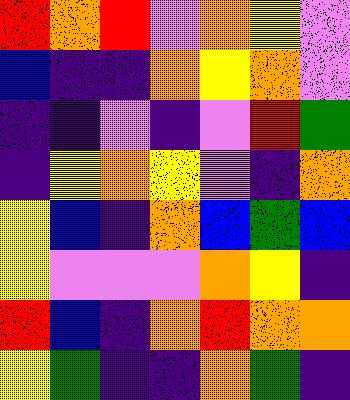[["red", "orange", "red", "violet", "orange", "yellow", "violet"], ["blue", "indigo", "indigo", "orange", "yellow", "orange", "violet"], ["indigo", "indigo", "violet", "indigo", "violet", "red", "green"], ["indigo", "yellow", "orange", "yellow", "violet", "indigo", "orange"], ["yellow", "blue", "indigo", "orange", "blue", "green", "blue"], ["yellow", "violet", "violet", "violet", "orange", "yellow", "indigo"], ["red", "blue", "indigo", "orange", "red", "orange", "orange"], ["yellow", "green", "indigo", "indigo", "orange", "green", "indigo"]]